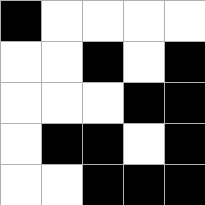[["black", "white", "white", "white", "white"], ["white", "white", "black", "white", "black"], ["white", "white", "white", "black", "black"], ["white", "black", "black", "white", "black"], ["white", "white", "black", "black", "black"]]